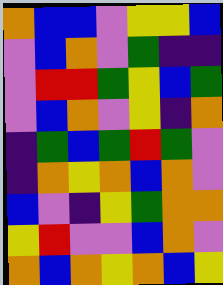[["orange", "blue", "blue", "violet", "yellow", "yellow", "blue"], ["violet", "blue", "orange", "violet", "green", "indigo", "indigo"], ["violet", "red", "red", "green", "yellow", "blue", "green"], ["violet", "blue", "orange", "violet", "yellow", "indigo", "orange"], ["indigo", "green", "blue", "green", "red", "green", "violet"], ["indigo", "orange", "yellow", "orange", "blue", "orange", "violet"], ["blue", "violet", "indigo", "yellow", "green", "orange", "orange"], ["yellow", "red", "violet", "violet", "blue", "orange", "violet"], ["orange", "blue", "orange", "yellow", "orange", "blue", "yellow"]]